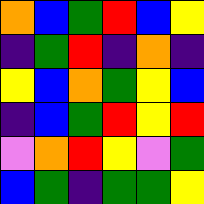[["orange", "blue", "green", "red", "blue", "yellow"], ["indigo", "green", "red", "indigo", "orange", "indigo"], ["yellow", "blue", "orange", "green", "yellow", "blue"], ["indigo", "blue", "green", "red", "yellow", "red"], ["violet", "orange", "red", "yellow", "violet", "green"], ["blue", "green", "indigo", "green", "green", "yellow"]]